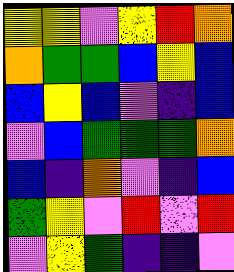[["yellow", "yellow", "violet", "yellow", "red", "orange"], ["orange", "green", "green", "blue", "yellow", "blue"], ["blue", "yellow", "blue", "violet", "indigo", "blue"], ["violet", "blue", "green", "green", "green", "orange"], ["blue", "indigo", "orange", "violet", "indigo", "blue"], ["green", "yellow", "violet", "red", "violet", "red"], ["violet", "yellow", "green", "indigo", "indigo", "violet"]]